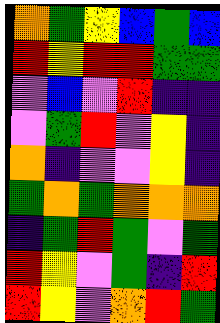[["orange", "green", "yellow", "blue", "green", "blue"], ["red", "yellow", "red", "red", "green", "green"], ["violet", "blue", "violet", "red", "indigo", "indigo"], ["violet", "green", "red", "violet", "yellow", "indigo"], ["orange", "indigo", "violet", "violet", "yellow", "indigo"], ["green", "orange", "green", "orange", "orange", "orange"], ["indigo", "green", "red", "green", "violet", "green"], ["red", "yellow", "violet", "green", "indigo", "red"], ["red", "yellow", "violet", "orange", "red", "green"]]